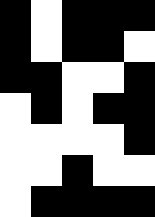[["black", "white", "black", "black", "black"], ["black", "white", "black", "black", "white"], ["black", "black", "white", "white", "black"], ["white", "black", "white", "black", "black"], ["white", "white", "white", "white", "black"], ["white", "white", "black", "white", "white"], ["white", "black", "black", "black", "black"]]